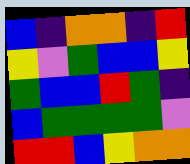[["blue", "indigo", "orange", "orange", "indigo", "red"], ["yellow", "violet", "green", "blue", "blue", "yellow"], ["green", "blue", "blue", "red", "green", "indigo"], ["blue", "green", "green", "green", "green", "violet"], ["red", "red", "blue", "yellow", "orange", "orange"]]